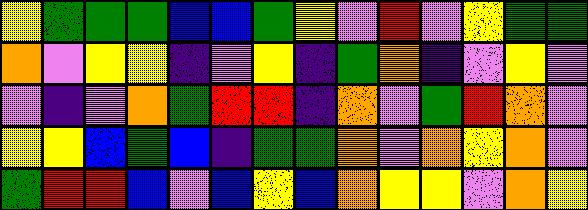[["yellow", "green", "green", "green", "blue", "blue", "green", "yellow", "violet", "red", "violet", "yellow", "green", "green"], ["orange", "violet", "yellow", "yellow", "indigo", "violet", "yellow", "indigo", "green", "orange", "indigo", "violet", "yellow", "violet"], ["violet", "indigo", "violet", "orange", "green", "red", "red", "indigo", "orange", "violet", "green", "red", "orange", "violet"], ["yellow", "yellow", "blue", "green", "blue", "indigo", "green", "green", "orange", "violet", "orange", "yellow", "orange", "violet"], ["green", "red", "red", "blue", "violet", "blue", "yellow", "blue", "orange", "yellow", "yellow", "violet", "orange", "yellow"]]